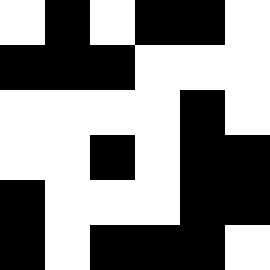[["white", "black", "white", "black", "black", "white"], ["black", "black", "black", "white", "white", "white"], ["white", "white", "white", "white", "black", "white"], ["white", "white", "black", "white", "black", "black"], ["black", "white", "white", "white", "black", "black"], ["black", "white", "black", "black", "black", "white"]]